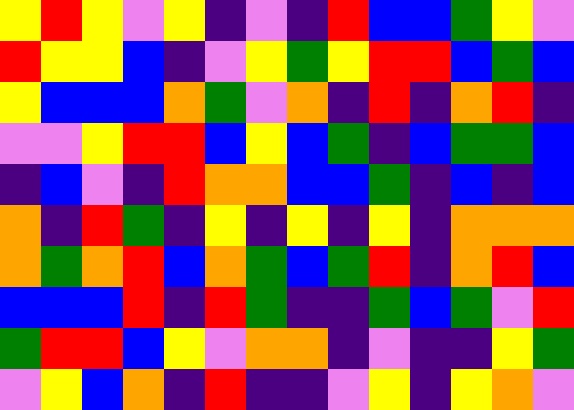[["yellow", "red", "yellow", "violet", "yellow", "indigo", "violet", "indigo", "red", "blue", "blue", "green", "yellow", "violet"], ["red", "yellow", "yellow", "blue", "indigo", "violet", "yellow", "green", "yellow", "red", "red", "blue", "green", "blue"], ["yellow", "blue", "blue", "blue", "orange", "green", "violet", "orange", "indigo", "red", "indigo", "orange", "red", "indigo"], ["violet", "violet", "yellow", "red", "red", "blue", "yellow", "blue", "green", "indigo", "blue", "green", "green", "blue"], ["indigo", "blue", "violet", "indigo", "red", "orange", "orange", "blue", "blue", "green", "indigo", "blue", "indigo", "blue"], ["orange", "indigo", "red", "green", "indigo", "yellow", "indigo", "yellow", "indigo", "yellow", "indigo", "orange", "orange", "orange"], ["orange", "green", "orange", "red", "blue", "orange", "green", "blue", "green", "red", "indigo", "orange", "red", "blue"], ["blue", "blue", "blue", "red", "indigo", "red", "green", "indigo", "indigo", "green", "blue", "green", "violet", "red"], ["green", "red", "red", "blue", "yellow", "violet", "orange", "orange", "indigo", "violet", "indigo", "indigo", "yellow", "green"], ["violet", "yellow", "blue", "orange", "indigo", "red", "indigo", "indigo", "violet", "yellow", "indigo", "yellow", "orange", "violet"]]